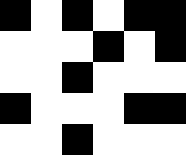[["black", "white", "black", "white", "black", "black"], ["white", "white", "white", "black", "white", "black"], ["white", "white", "black", "white", "white", "white"], ["black", "white", "white", "white", "black", "black"], ["white", "white", "black", "white", "white", "white"]]